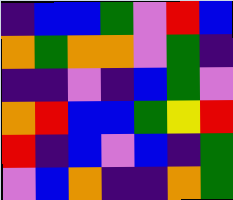[["indigo", "blue", "blue", "green", "violet", "red", "blue"], ["orange", "green", "orange", "orange", "violet", "green", "indigo"], ["indigo", "indigo", "violet", "indigo", "blue", "green", "violet"], ["orange", "red", "blue", "blue", "green", "yellow", "red"], ["red", "indigo", "blue", "violet", "blue", "indigo", "green"], ["violet", "blue", "orange", "indigo", "indigo", "orange", "green"]]